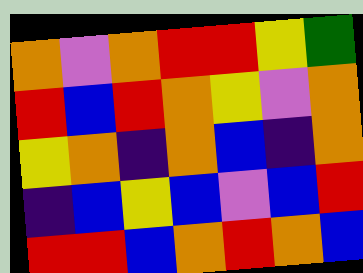[["orange", "violet", "orange", "red", "red", "yellow", "green"], ["red", "blue", "red", "orange", "yellow", "violet", "orange"], ["yellow", "orange", "indigo", "orange", "blue", "indigo", "orange"], ["indigo", "blue", "yellow", "blue", "violet", "blue", "red"], ["red", "red", "blue", "orange", "red", "orange", "blue"]]